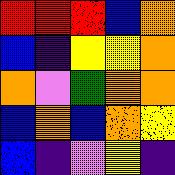[["red", "red", "red", "blue", "orange"], ["blue", "indigo", "yellow", "yellow", "orange"], ["orange", "violet", "green", "orange", "orange"], ["blue", "orange", "blue", "orange", "yellow"], ["blue", "indigo", "violet", "yellow", "indigo"]]